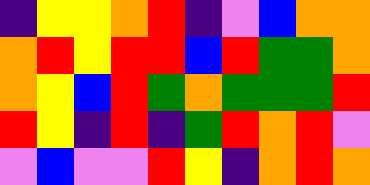[["indigo", "yellow", "yellow", "orange", "red", "indigo", "violet", "blue", "orange", "orange"], ["orange", "red", "yellow", "red", "red", "blue", "red", "green", "green", "orange"], ["orange", "yellow", "blue", "red", "green", "orange", "green", "green", "green", "red"], ["red", "yellow", "indigo", "red", "indigo", "green", "red", "orange", "red", "violet"], ["violet", "blue", "violet", "violet", "red", "yellow", "indigo", "orange", "red", "orange"]]